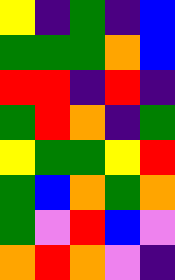[["yellow", "indigo", "green", "indigo", "blue"], ["green", "green", "green", "orange", "blue"], ["red", "red", "indigo", "red", "indigo"], ["green", "red", "orange", "indigo", "green"], ["yellow", "green", "green", "yellow", "red"], ["green", "blue", "orange", "green", "orange"], ["green", "violet", "red", "blue", "violet"], ["orange", "red", "orange", "violet", "indigo"]]